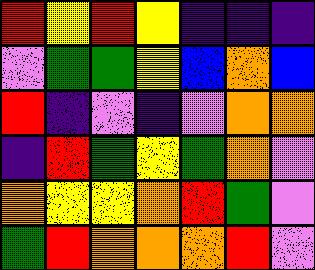[["red", "yellow", "red", "yellow", "indigo", "indigo", "indigo"], ["violet", "green", "green", "yellow", "blue", "orange", "blue"], ["red", "indigo", "violet", "indigo", "violet", "orange", "orange"], ["indigo", "red", "green", "yellow", "green", "orange", "violet"], ["orange", "yellow", "yellow", "orange", "red", "green", "violet"], ["green", "red", "orange", "orange", "orange", "red", "violet"]]